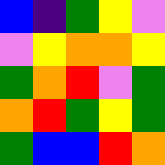[["blue", "indigo", "green", "yellow", "violet"], ["violet", "yellow", "orange", "orange", "yellow"], ["green", "orange", "red", "violet", "green"], ["orange", "red", "green", "yellow", "green"], ["green", "blue", "blue", "red", "orange"]]